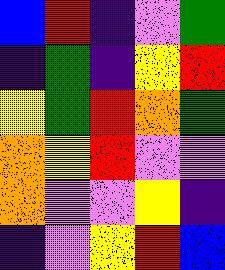[["blue", "red", "indigo", "violet", "green"], ["indigo", "green", "indigo", "yellow", "red"], ["yellow", "green", "red", "orange", "green"], ["orange", "yellow", "red", "violet", "violet"], ["orange", "violet", "violet", "yellow", "indigo"], ["indigo", "violet", "yellow", "red", "blue"]]